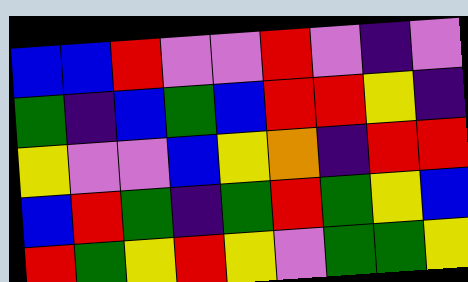[["blue", "blue", "red", "violet", "violet", "red", "violet", "indigo", "violet"], ["green", "indigo", "blue", "green", "blue", "red", "red", "yellow", "indigo"], ["yellow", "violet", "violet", "blue", "yellow", "orange", "indigo", "red", "red"], ["blue", "red", "green", "indigo", "green", "red", "green", "yellow", "blue"], ["red", "green", "yellow", "red", "yellow", "violet", "green", "green", "yellow"]]